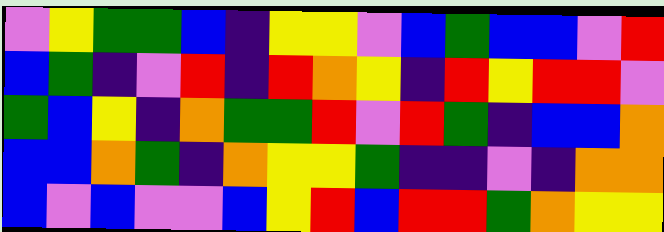[["violet", "yellow", "green", "green", "blue", "indigo", "yellow", "yellow", "violet", "blue", "green", "blue", "blue", "violet", "red"], ["blue", "green", "indigo", "violet", "red", "indigo", "red", "orange", "yellow", "indigo", "red", "yellow", "red", "red", "violet"], ["green", "blue", "yellow", "indigo", "orange", "green", "green", "red", "violet", "red", "green", "indigo", "blue", "blue", "orange"], ["blue", "blue", "orange", "green", "indigo", "orange", "yellow", "yellow", "green", "indigo", "indigo", "violet", "indigo", "orange", "orange"], ["blue", "violet", "blue", "violet", "violet", "blue", "yellow", "red", "blue", "red", "red", "green", "orange", "yellow", "yellow"]]